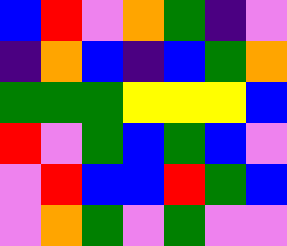[["blue", "red", "violet", "orange", "green", "indigo", "violet"], ["indigo", "orange", "blue", "indigo", "blue", "green", "orange"], ["green", "green", "green", "yellow", "yellow", "yellow", "blue"], ["red", "violet", "green", "blue", "green", "blue", "violet"], ["violet", "red", "blue", "blue", "red", "green", "blue"], ["violet", "orange", "green", "violet", "green", "violet", "violet"]]